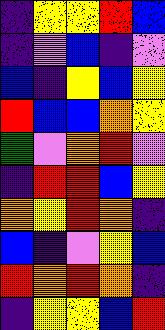[["indigo", "yellow", "yellow", "red", "blue"], ["indigo", "violet", "blue", "indigo", "violet"], ["blue", "indigo", "yellow", "blue", "yellow"], ["red", "blue", "blue", "orange", "yellow"], ["green", "violet", "orange", "red", "violet"], ["indigo", "red", "red", "blue", "yellow"], ["orange", "yellow", "red", "orange", "indigo"], ["blue", "indigo", "violet", "yellow", "blue"], ["red", "orange", "red", "orange", "indigo"], ["indigo", "yellow", "yellow", "blue", "red"]]